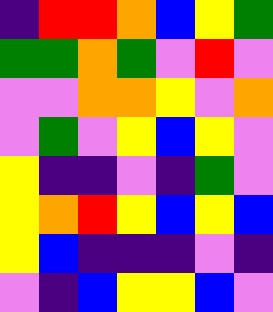[["indigo", "red", "red", "orange", "blue", "yellow", "green"], ["green", "green", "orange", "green", "violet", "red", "violet"], ["violet", "violet", "orange", "orange", "yellow", "violet", "orange"], ["violet", "green", "violet", "yellow", "blue", "yellow", "violet"], ["yellow", "indigo", "indigo", "violet", "indigo", "green", "violet"], ["yellow", "orange", "red", "yellow", "blue", "yellow", "blue"], ["yellow", "blue", "indigo", "indigo", "indigo", "violet", "indigo"], ["violet", "indigo", "blue", "yellow", "yellow", "blue", "violet"]]